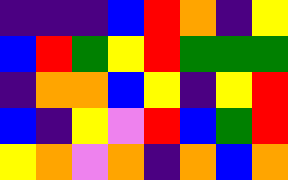[["indigo", "indigo", "indigo", "blue", "red", "orange", "indigo", "yellow"], ["blue", "red", "green", "yellow", "red", "green", "green", "green"], ["indigo", "orange", "orange", "blue", "yellow", "indigo", "yellow", "red"], ["blue", "indigo", "yellow", "violet", "red", "blue", "green", "red"], ["yellow", "orange", "violet", "orange", "indigo", "orange", "blue", "orange"]]